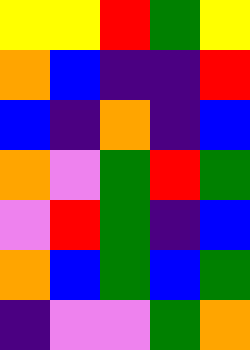[["yellow", "yellow", "red", "green", "yellow"], ["orange", "blue", "indigo", "indigo", "red"], ["blue", "indigo", "orange", "indigo", "blue"], ["orange", "violet", "green", "red", "green"], ["violet", "red", "green", "indigo", "blue"], ["orange", "blue", "green", "blue", "green"], ["indigo", "violet", "violet", "green", "orange"]]